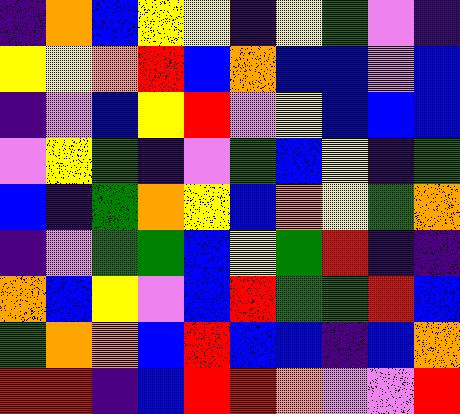[["indigo", "orange", "blue", "yellow", "yellow", "indigo", "yellow", "green", "violet", "indigo"], ["yellow", "yellow", "orange", "red", "blue", "orange", "blue", "blue", "violet", "blue"], ["indigo", "violet", "blue", "yellow", "red", "violet", "yellow", "blue", "blue", "blue"], ["violet", "yellow", "green", "indigo", "violet", "green", "blue", "yellow", "indigo", "green"], ["blue", "indigo", "green", "orange", "yellow", "blue", "orange", "yellow", "green", "orange"], ["indigo", "violet", "green", "green", "blue", "yellow", "green", "red", "indigo", "indigo"], ["orange", "blue", "yellow", "violet", "blue", "red", "green", "green", "red", "blue"], ["green", "orange", "orange", "blue", "red", "blue", "blue", "indigo", "blue", "orange"], ["red", "red", "indigo", "blue", "red", "red", "orange", "violet", "violet", "red"]]